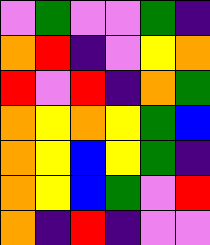[["violet", "green", "violet", "violet", "green", "indigo"], ["orange", "red", "indigo", "violet", "yellow", "orange"], ["red", "violet", "red", "indigo", "orange", "green"], ["orange", "yellow", "orange", "yellow", "green", "blue"], ["orange", "yellow", "blue", "yellow", "green", "indigo"], ["orange", "yellow", "blue", "green", "violet", "red"], ["orange", "indigo", "red", "indigo", "violet", "violet"]]